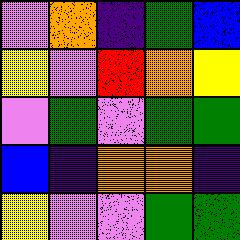[["violet", "orange", "indigo", "green", "blue"], ["yellow", "violet", "red", "orange", "yellow"], ["violet", "green", "violet", "green", "green"], ["blue", "indigo", "orange", "orange", "indigo"], ["yellow", "violet", "violet", "green", "green"]]